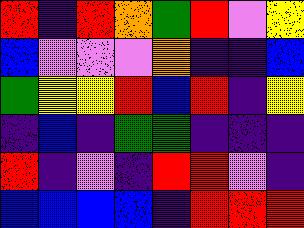[["red", "indigo", "red", "orange", "green", "red", "violet", "yellow"], ["blue", "violet", "violet", "violet", "orange", "indigo", "indigo", "blue"], ["green", "yellow", "yellow", "red", "blue", "red", "indigo", "yellow"], ["indigo", "blue", "indigo", "green", "green", "indigo", "indigo", "indigo"], ["red", "indigo", "violet", "indigo", "red", "red", "violet", "indigo"], ["blue", "blue", "blue", "blue", "indigo", "red", "red", "red"]]